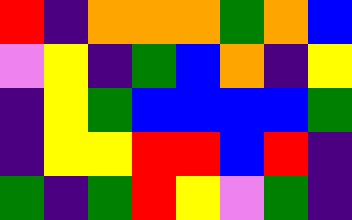[["red", "indigo", "orange", "orange", "orange", "green", "orange", "blue"], ["violet", "yellow", "indigo", "green", "blue", "orange", "indigo", "yellow"], ["indigo", "yellow", "green", "blue", "blue", "blue", "blue", "green"], ["indigo", "yellow", "yellow", "red", "red", "blue", "red", "indigo"], ["green", "indigo", "green", "red", "yellow", "violet", "green", "indigo"]]